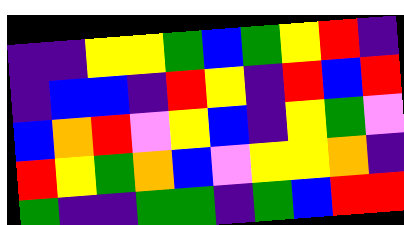[["indigo", "indigo", "yellow", "yellow", "green", "blue", "green", "yellow", "red", "indigo"], ["indigo", "blue", "blue", "indigo", "red", "yellow", "indigo", "red", "blue", "red"], ["blue", "orange", "red", "violet", "yellow", "blue", "indigo", "yellow", "green", "violet"], ["red", "yellow", "green", "orange", "blue", "violet", "yellow", "yellow", "orange", "indigo"], ["green", "indigo", "indigo", "green", "green", "indigo", "green", "blue", "red", "red"]]